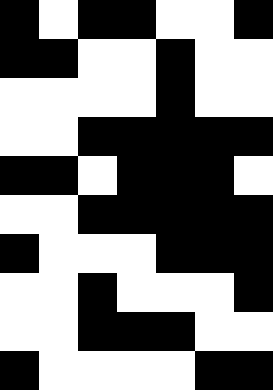[["black", "white", "black", "black", "white", "white", "black"], ["black", "black", "white", "white", "black", "white", "white"], ["white", "white", "white", "white", "black", "white", "white"], ["white", "white", "black", "black", "black", "black", "black"], ["black", "black", "white", "black", "black", "black", "white"], ["white", "white", "black", "black", "black", "black", "black"], ["black", "white", "white", "white", "black", "black", "black"], ["white", "white", "black", "white", "white", "white", "black"], ["white", "white", "black", "black", "black", "white", "white"], ["black", "white", "white", "white", "white", "black", "black"]]